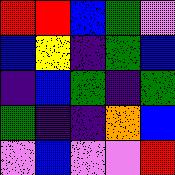[["red", "red", "blue", "green", "violet"], ["blue", "yellow", "indigo", "green", "blue"], ["indigo", "blue", "green", "indigo", "green"], ["green", "indigo", "indigo", "orange", "blue"], ["violet", "blue", "violet", "violet", "red"]]